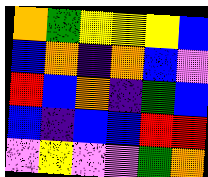[["orange", "green", "yellow", "yellow", "yellow", "blue"], ["blue", "orange", "indigo", "orange", "blue", "violet"], ["red", "blue", "orange", "indigo", "green", "blue"], ["blue", "indigo", "blue", "blue", "red", "red"], ["violet", "yellow", "violet", "violet", "green", "orange"]]